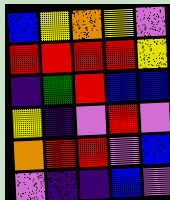[["blue", "yellow", "orange", "yellow", "violet"], ["red", "red", "red", "red", "yellow"], ["indigo", "green", "red", "blue", "blue"], ["yellow", "indigo", "violet", "red", "violet"], ["orange", "red", "red", "violet", "blue"], ["violet", "indigo", "indigo", "blue", "violet"]]